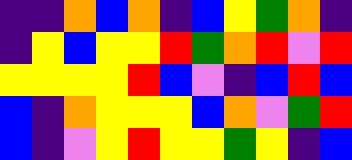[["indigo", "indigo", "orange", "blue", "orange", "indigo", "blue", "yellow", "green", "orange", "indigo"], ["indigo", "yellow", "blue", "yellow", "yellow", "red", "green", "orange", "red", "violet", "red"], ["yellow", "yellow", "yellow", "yellow", "red", "blue", "violet", "indigo", "blue", "red", "blue"], ["blue", "indigo", "orange", "yellow", "yellow", "yellow", "blue", "orange", "violet", "green", "red"], ["blue", "indigo", "violet", "yellow", "red", "yellow", "yellow", "green", "yellow", "indigo", "blue"]]